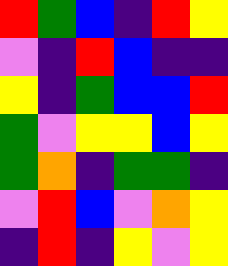[["red", "green", "blue", "indigo", "red", "yellow"], ["violet", "indigo", "red", "blue", "indigo", "indigo"], ["yellow", "indigo", "green", "blue", "blue", "red"], ["green", "violet", "yellow", "yellow", "blue", "yellow"], ["green", "orange", "indigo", "green", "green", "indigo"], ["violet", "red", "blue", "violet", "orange", "yellow"], ["indigo", "red", "indigo", "yellow", "violet", "yellow"]]